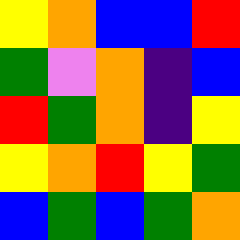[["yellow", "orange", "blue", "blue", "red"], ["green", "violet", "orange", "indigo", "blue"], ["red", "green", "orange", "indigo", "yellow"], ["yellow", "orange", "red", "yellow", "green"], ["blue", "green", "blue", "green", "orange"]]